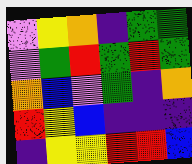[["violet", "yellow", "orange", "indigo", "green", "green"], ["violet", "green", "red", "green", "red", "green"], ["orange", "blue", "violet", "green", "indigo", "orange"], ["red", "yellow", "blue", "indigo", "indigo", "indigo"], ["indigo", "yellow", "yellow", "red", "red", "blue"]]